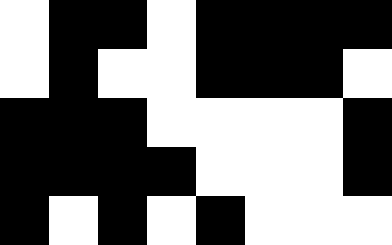[["white", "black", "black", "white", "black", "black", "black", "black"], ["white", "black", "white", "white", "black", "black", "black", "white"], ["black", "black", "black", "white", "white", "white", "white", "black"], ["black", "black", "black", "black", "white", "white", "white", "black"], ["black", "white", "black", "white", "black", "white", "white", "white"]]